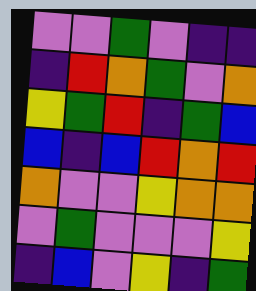[["violet", "violet", "green", "violet", "indigo", "indigo"], ["indigo", "red", "orange", "green", "violet", "orange"], ["yellow", "green", "red", "indigo", "green", "blue"], ["blue", "indigo", "blue", "red", "orange", "red"], ["orange", "violet", "violet", "yellow", "orange", "orange"], ["violet", "green", "violet", "violet", "violet", "yellow"], ["indigo", "blue", "violet", "yellow", "indigo", "green"]]